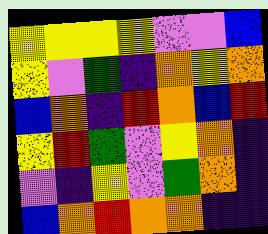[["yellow", "yellow", "yellow", "yellow", "violet", "violet", "blue"], ["yellow", "violet", "green", "indigo", "orange", "yellow", "orange"], ["blue", "orange", "indigo", "red", "orange", "blue", "red"], ["yellow", "red", "green", "violet", "yellow", "orange", "indigo"], ["violet", "indigo", "yellow", "violet", "green", "orange", "indigo"], ["blue", "orange", "red", "orange", "orange", "indigo", "indigo"]]